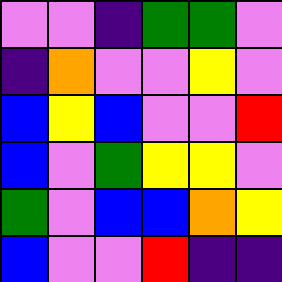[["violet", "violet", "indigo", "green", "green", "violet"], ["indigo", "orange", "violet", "violet", "yellow", "violet"], ["blue", "yellow", "blue", "violet", "violet", "red"], ["blue", "violet", "green", "yellow", "yellow", "violet"], ["green", "violet", "blue", "blue", "orange", "yellow"], ["blue", "violet", "violet", "red", "indigo", "indigo"]]